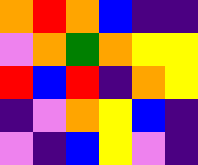[["orange", "red", "orange", "blue", "indigo", "indigo"], ["violet", "orange", "green", "orange", "yellow", "yellow"], ["red", "blue", "red", "indigo", "orange", "yellow"], ["indigo", "violet", "orange", "yellow", "blue", "indigo"], ["violet", "indigo", "blue", "yellow", "violet", "indigo"]]